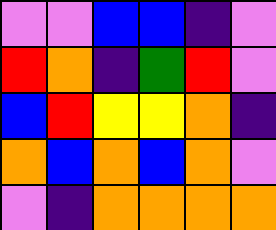[["violet", "violet", "blue", "blue", "indigo", "violet"], ["red", "orange", "indigo", "green", "red", "violet"], ["blue", "red", "yellow", "yellow", "orange", "indigo"], ["orange", "blue", "orange", "blue", "orange", "violet"], ["violet", "indigo", "orange", "orange", "orange", "orange"]]